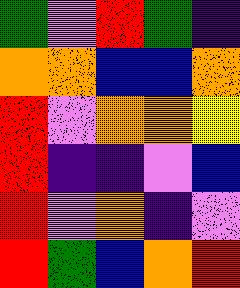[["green", "violet", "red", "green", "indigo"], ["orange", "orange", "blue", "blue", "orange"], ["red", "violet", "orange", "orange", "yellow"], ["red", "indigo", "indigo", "violet", "blue"], ["red", "violet", "orange", "indigo", "violet"], ["red", "green", "blue", "orange", "red"]]